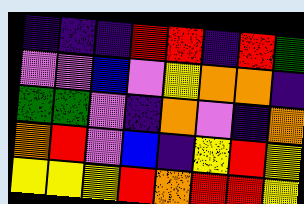[["indigo", "indigo", "indigo", "red", "red", "indigo", "red", "green"], ["violet", "violet", "blue", "violet", "yellow", "orange", "orange", "indigo"], ["green", "green", "violet", "indigo", "orange", "violet", "indigo", "orange"], ["orange", "red", "violet", "blue", "indigo", "yellow", "red", "yellow"], ["yellow", "yellow", "yellow", "red", "orange", "red", "red", "yellow"]]